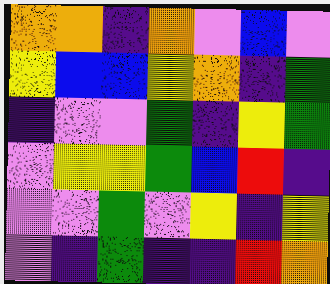[["orange", "orange", "indigo", "orange", "violet", "blue", "violet"], ["yellow", "blue", "blue", "yellow", "orange", "indigo", "green"], ["indigo", "violet", "violet", "green", "indigo", "yellow", "green"], ["violet", "yellow", "yellow", "green", "blue", "red", "indigo"], ["violet", "violet", "green", "violet", "yellow", "indigo", "yellow"], ["violet", "indigo", "green", "indigo", "indigo", "red", "orange"]]